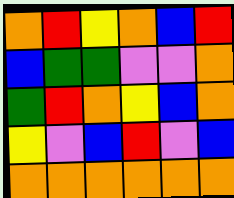[["orange", "red", "yellow", "orange", "blue", "red"], ["blue", "green", "green", "violet", "violet", "orange"], ["green", "red", "orange", "yellow", "blue", "orange"], ["yellow", "violet", "blue", "red", "violet", "blue"], ["orange", "orange", "orange", "orange", "orange", "orange"]]